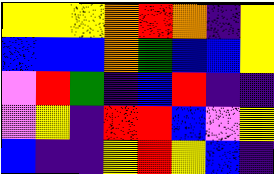[["yellow", "yellow", "yellow", "orange", "red", "orange", "indigo", "yellow"], ["blue", "blue", "blue", "orange", "green", "blue", "blue", "yellow"], ["violet", "red", "green", "indigo", "blue", "red", "indigo", "indigo"], ["violet", "yellow", "indigo", "red", "red", "blue", "violet", "yellow"], ["blue", "indigo", "indigo", "yellow", "red", "yellow", "blue", "indigo"]]